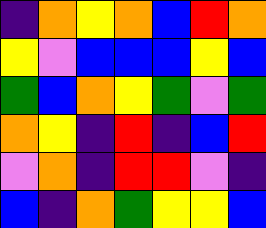[["indigo", "orange", "yellow", "orange", "blue", "red", "orange"], ["yellow", "violet", "blue", "blue", "blue", "yellow", "blue"], ["green", "blue", "orange", "yellow", "green", "violet", "green"], ["orange", "yellow", "indigo", "red", "indigo", "blue", "red"], ["violet", "orange", "indigo", "red", "red", "violet", "indigo"], ["blue", "indigo", "orange", "green", "yellow", "yellow", "blue"]]